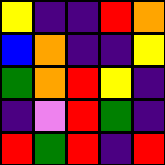[["yellow", "indigo", "indigo", "red", "orange"], ["blue", "orange", "indigo", "indigo", "yellow"], ["green", "orange", "red", "yellow", "indigo"], ["indigo", "violet", "red", "green", "indigo"], ["red", "green", "red", "indigo", "red"]]